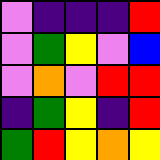[["violet", "indigo", "indigo", "indigo", "red"], ["violet", "green", "yellow", "violet", "blue"], ["violet", "orange", "violet", "red", "red"], ["indigo", "green", "yellow", "indigo", "red"], ["green", "red", "yellow", "orange", "yellow"]]